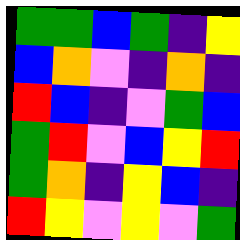[["green", "green", "blue", "green", "indigo", "yellow"], ["blue", "orange", "violet", "indigo", "orange", "indigo"], ["red", "blue", "indigo", "violet", "green", "blue"], ["green", "red", "violet", "blue", "yellow", "red"], ["green", "orange", "indigo", "yellow", "blue", "indigo"], ["red", "yellow", "violet", "yellow", "violet", "green"]]